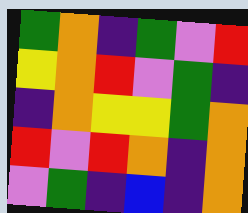[["green", "orange", "indigo", "green", "violet", "red"], ["yellow", "orange", "red", "violet", "green", "indigo"], ["indigo", "orange", "yellow", "yellow", "green", "orange"], ["red", "violet", "red", "orange", "indigo", "orange"], ["violet", "green", "indigo", "blue", "indigo", "orange"]]